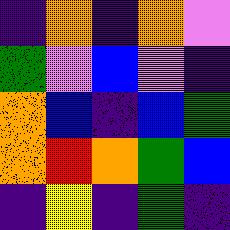[["indigo", "orange", "indigo", "orange", "violet"], ["green", "violet", "blue", "violet", "indigo"], ["orange", "blue", "indigo", "blue", "green"], ["orange", "red", "orange", "green", "blue"], ["indigo", "yellow", "indigo", "green", "indigo"]]